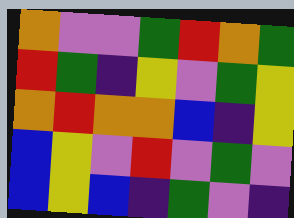[["orange", "violet", "violet", "green", "red", "orange", "green"], ["red", "green", "indigo", "yellow", "violet", "green", "yellow"], ["orange", "red", "orange", "orange", "blue", "indigo", "yellow"], ["blue", "yellow", "violet", "red", "violet", "green", "violet"], ["blue", "yellow", "blue", "indigo", "green", "violet", "indigo"]]